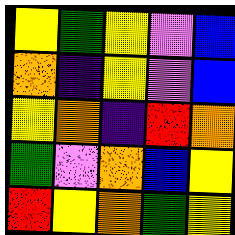[["yellow", "green", "yellow", "violet", "blue"], ["orange", "indigo", "yellow", "violet", "blue"], ["yellow", "orange", "indigo", "red", "orange"], ["green", "violet", "orange", "blue", "yellow"], ["red", "yellow", "orange", "green", "yellow"]]